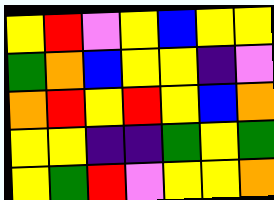[["yellow", "red", "violet", "yellow", "blue", "yellow", "yellow"], ["green", "orange", "blue", "yellow", "yellow", "indigo", "violet"], ["orange", "red", "yellow", "red", "yellow", "blue", "orange"], ["yellow", "yellow", "indigo", "indigo", "green", "yellow", "green"], ["yellow", "green", "red", "violet", "yellow", "yellow", "orange"]]